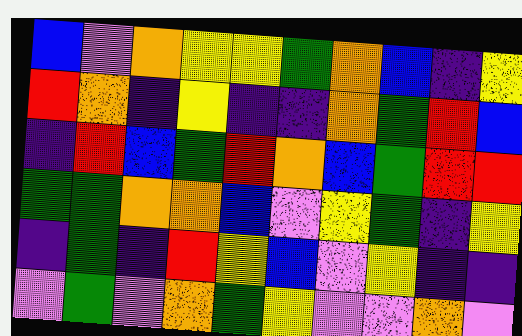[["blue", "violet", "orange", "yellow", "yellow", "green", "orange", "blue", "indigo", "yellow"], ["red", "orange", "indigo", "yellow", "indigo", "indigo", "orange", "green", "red", "blue"], ["indigo", "red", "blue", "green", "red", "orange", "blue", "green", "red", "red"], ["green", "green", "orange", "orange", "blue", "violet", "yellow", "green", "indigo", "yellow"], ["indigo", "green", "indigo", "red", "yellow", "blue", "violet", "yellow", "indigo", "indigo"], ["violet", "green", "violet", "orange", "green", "yellow", "violet", "violet", "orange", "violet"]]